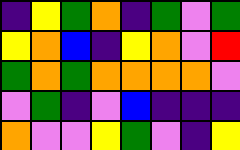[["indigo", "yellow", "green", "orange", "indigo", "green", "violet", "green"], ["yellow", "orange", "blue", "indigo", "yellow", "orange", "violet", "red"], ["green", "orange", "green", "orange", "orange", "orange", "orange", "violet"], ["violet", "green", "indigo", "violet", "blue", "indigo", "indigo", "indigo"], ["orange", "violet", "violet", "yellow", "green", "violet", "indigo", "yellow"]]